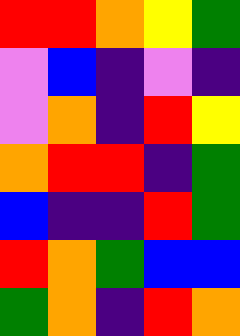[["red", "red", "orange", "yellow", "green"], ["violet", "blue", "indigo", "violet", "indigo"], ["violet", "orange", "indigo", "red", "yellow"], ["orange", "red", "red", "indigo", "green"], ["blue", "indigo", "indigo", "red", "green"], ["red", "orange", "green", "blue", "blue"], ["green", "orange", "indigo", "red", "orange"]]